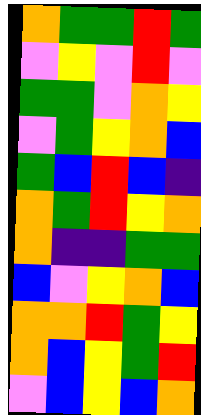[["orange", "green", "green", "red", "green"], ["violet", "yellow", "violet", "red", "violet"], ["green", "green", "violet", "orange", "yellow"], ["violet", "green", "yellow", "orange", "blue"], ["green", "blue", "red", "blue", "indigo"], ["orange", "green", "red", "yellow", "orange"], ["orange", "indigo", "indigo", "green", "green"], ["blue", "violet", "yellow", "orange", "blue"], ["orange", "orange", "red", "green", "yellow"], ["orange", "blue", "yellow", "green", "red"], ["violet", "blue", "yellow", "blue", "orange"]]